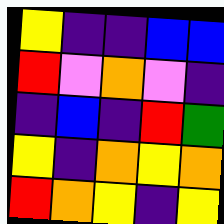[["yellow", "indigo", "indigo", "blue", "blue"], ["red", "violet", "orange", "violet", "indigo"], ["indigo", "blue", "indigo", "red", "green"], ["yellow", "indigo", "orange", "yellow", "orange"], ["red", "orange", "yellow", "indigo", "yellow"]]